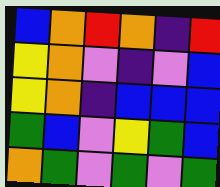[["blue", "orange", "red", "orange", "indigo", "red"], ["yellow", "orange", "violet", "indigo", "violet", "blue"], ["yellow", "orange", "indigo", "blue", "blue", "blue"], ["green", "blue", "violet", "yellow", "green", "blue"], ["orange", "green", "violet", "green", "violet", "green"]]